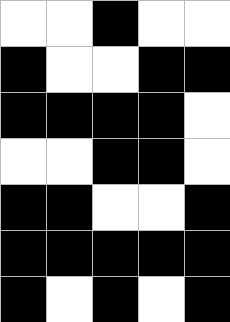[["white", "white", "black", "white", "white"], ["black", "white", "white", "black", "black"], ["black", "black", "black", "black", "white"], ["white", "white", "black", "black", "white"], ["black", "black", "white", "white", "black"], ["black", "black", "black", "black", "black"], ["black", "white", "black", "white", "black"]]